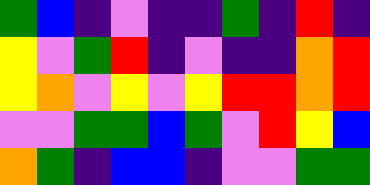[["green", "blue", "indigo", "violet", "indigo", "indigo", "green", "indigo", "red", "indigo"], ["yellow", "violet", "green", "red", "indigo", "violet", "indigo", "indigo", "orange", "red"], ["yellow", "orange", "violet", "yellow", "violet", "yellow", "red", "red", "orange", "red"], ["violet", "violet", "green", "green", "blue", "green", "violet", "red", "yellow", "blue"], ["orange", "green", "indigo", "blue", "blue", "indigo", "violet", "violet", "green", "green"]]